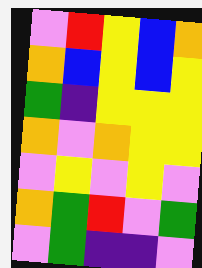[["violet", "red", "yellow", "blue", "orange"], ["orange", "blue", "yellow", "blue", "yellow"], ["green", "indigo", "yellow", "yellow", "yellow"], ["orange", "violet", "orange", "yellow", "yellow"], ["violet", "yellow", "violet", "yellow", "violet"], ["orange", "green", "red", "violet", "green"], ["violet", "green", "indigo", "indigo", "violet"]]